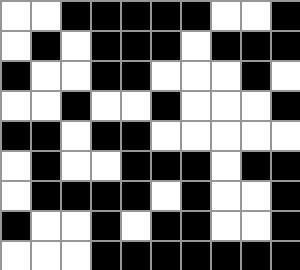[["white", "white", "black", "black", "black", "black", "black", "white", "white", "black"], ["white", "black", "white", "black", "black", "black", "white", "black", "black", "black"], ["black", "white", "white", "black", "black", "white", "white", "white", "black", "white"], ["white", "white", "black", "white", "white", "black", "white", "white", "white", "black"], ["black", "black", "white", "black", "black", "white", "white", "white", "white", "white"], ["white", "black", "white", "white", "black", "black", "black", "white", "black", "black"], ["white", "black", "black", "black", "black", "white", "black", "white", "white", "black"], ["black", "white", "white", "black", "white", "black", "black", "white", "white", "black"], ["white", "white", "white", "black", "black", "black", "black", "black", "black", "black"]]